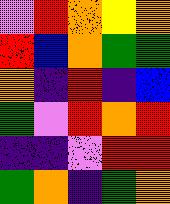[["violet", "red", "orange", "yellow", "orange"], ["red", "blue", "orange", "green", "green"], ["orange", "indigo", "red", "indigo", "blue"], ["green", "violet", "red", "orange", "red"], ["indigo", "indigo", "violet", "red", "red"], ["green", "orange", "indigo", "green", "orange"]]